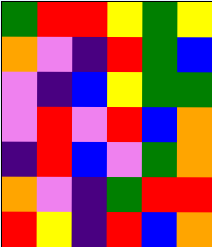[["green", "red", "red", "yellow", "green", "yellow"], ["orange", "violet", "indigo", "red", "green", "blue"], ["violet", "indigo", "blue", "yellow", "green", "green"], ["violet", "red", "violet", "red", "blue", "orange"], ["indigo", "red", "blue", "violet", "green", "orange"], ["orange", "violet", "indigo", "green", "red", "red"], ["red", "yellow", "indigo", "red", "blue", "orange"]]